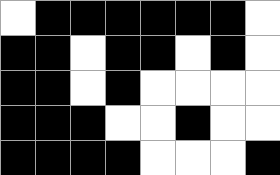[["white", "black", "black", "black", "black", "black", "black", "white"], ["black", "black", "white", "black", "black", "white", "black", "white"], ["black", "black", "white", "black", "white", "white", "white", "white"], ["black", "black", "black", "white", "white", "black", "white", "white"], ["black", "black", "black", "black", "white", "white", "white", "black"]]